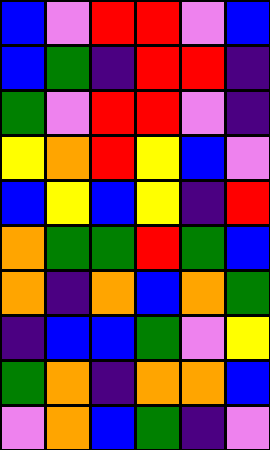[["blue", "violet", "red", "red", "violet", "blue"], ["blue", "green", "indigo", "red", "red", "indigo"], ["green", "violet", "red", "red", "violet", "indigo"], ["yellow", "orange", "red", "yellow", "blue", "violet"], ["blue", "yellow", "blue", "yellow", "indigo", "red"], ["orange", "green", "green", "red", "green", "blue"], ["orange", "indigo", "orange", "blue", "orange", "green"], ["indigo", "blue", "blue", "green", "violet", "yellow"], ["green", "orange", "indigo", "orange", "orange", "blue"], ["violet", "orange", "blue", "green", "indigo", "violet"]]